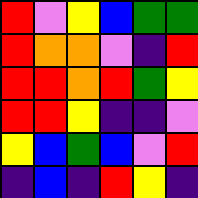[["red", "violet", "yellow", "blue", "green", "green"], ["red", "orange", "orange", "violet", "indigo", "red"], ["red", "red", "orange", "red", "green", "yellow"], ["red", "red", "yellow", "indigo", "indigo", "violet"], ["yellow", "blue", "green", "blue", "violet", "red"], ["indigo", "blue", "indigo", "red", "yellow", "indigo"]]